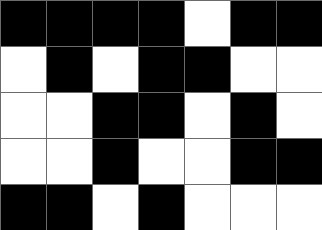[["black", "black", "black", "black", "white", "black", "black"], ["white", "black", "white", "black", "black", "white", "white"], ["white", "white", "black", "black", "white", "black", "white"], ["white", "white", "black", "white", "white", "black", "black"], ["black", "black", "white", "black", "white", "white", "white"]]